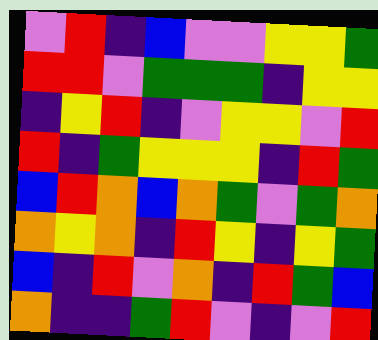[["violet", "red", "indigo", "blue", "violet", "violet", "yellow", "yellow", "green"], ["red", "red", "violet", "green", "green", "green", "indigo", "yellow", "yellow"], ["indigo", "yellow", "red", "indigo", "violet", "yellow", "yellow", "violet", "red"], ["red", "indigo", "green", "yellow", "yellow", "yellow", "indigo", "red", "green"], ["blue", "red", "orange", "blue", "orange", "green", "violet", "green", "orange"], ["orange", "yellow", "orange", "indigo", "red", "yellow", "indigo", "yellow", "green"], ["blue", "indigo", "red", "violet", "orange", "indigo", "red", "green", "blue"], ["orange", "indigo", "indigo", "green", "red", "violet", "indigo", "violet", "red"]]